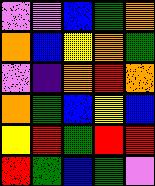[["violet", "violet", "blue", "green", "orange"], ["orange", "blue", "yellow", "orange", "green"], ["violet", "indigo", "orange", "red", "orange"], ["orange", "green", "blue", "yellow", "blue"], ["yellow", "red", "green", "red", "red"], ["red", "green", "blue", "green", "violet"]]